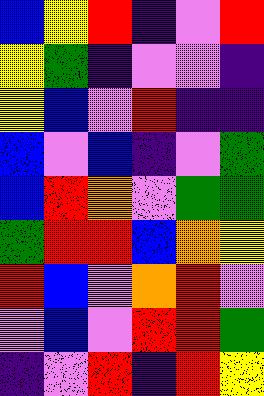[["blue", "yellow", "red", "indigo", "violet", "red"], ["yellow", "green", "indigo", "violet", "violet", "indigo"], ["yellow", "blue", "violet", "red", "indigo", "indigo"], ["blue", "violet", "blue", "indigo", "violet", "green"], ["blue", "red", "orange", "violet", "green", "green"], ["green", "red", "red", "blue", "orange", "yellow"], ["red", "blue", "violet", "orange", "red", "violet"], ["violet", "blue", "violet", "red", "red", "green"], ["indigo", "violet", "red", "indigo", "red", "yellow"]]